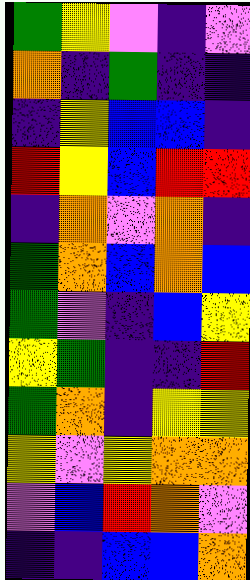[["green", "yellow", "violet", "indigo", "violet"], ["orange", "indigo", "green", "indigo", "indigo"], ["indigo", "yellow", "blue", "blue", "indigo"], ["red", "yellow", "blue", "red", "red"], ["indigo", "orange", "violet", "orange", "indigo"], ["green", "orange", "blue", "orange", "blue"], ["green", "violet", "indigo", "blue", "yellow"], ["yellow", "green", "indigo", "indigo", "red"], ["green", "orange", "indigo", "yellow", "yellow"], ["yellow", "violet", "yellow", "orange", "orange"], ["violet", "blue", "red", "orange", "violet"], ["indigo", "indigo", "blue", "blue", "orange"]]